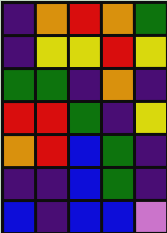[["indigo", "orange", "red", "orange", "green"], ["indigo", "yellow", "yellow", "red", "yellow"], ["green", "green", "indigo", "orange", "indigo"], ["red", "red", "green", "indigo", "yellow"], ["orange", "red", "blue", "green", "indigo"], ["indigo", "indigo", "blue", "green", "indigo"], ["blue", "indigo", "blue", "blue", "violet"]]